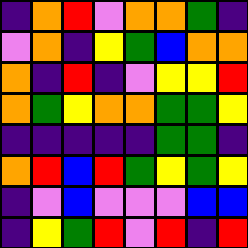[["indigo", "orange", "red", "violet", "orange", "orange", "green", "indigo"], ["violet", "orange", "indigo", "yellow", "green", "blue", "orange", "orange"], ["orange", "indigo", "red", "indigo", "violet", "yellow", "yellow", "red"], ["orange", "green", "yellow", "orange", "orange", "green", "green", "yellow"], ["indigo", "indigo", "indigo", "indigo", "indigo", "green", "green", "indigo"], ["orange", "red", "blue", "red", "green", "yellow", "green", "yellow"], ["indigo", "violet", "blue", "violet", "violet", "violet", "blue", "blue"], ["indigo", "yellow", "green", "red", "violet", "red", "indigo", "red"]]